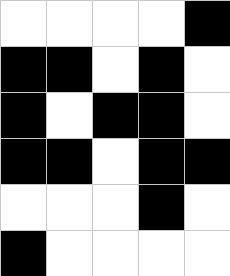[["white", "white", "white", "white", "black"], ["black", "black", "white", "black", "white"], ["black", "white", "black", "black", "white"], ["black", "black", "white", "black", "black"], ["white", "white", "white", "black", "white"], ["black", "white", "white", "white", "white"]]